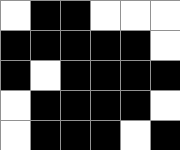[["white", "black", "black", "white", "white", "white"], ["black", "black", "black", "black", "black", "white"], ["black", "white", "black", "black", "black", "black"], ["white", "black", "black", "black", "black", "white"], ["white", "black", "black", "black", "white", "black"]]